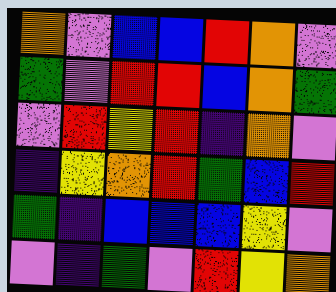[["orange", "violet", "blue", "blue", "red", "orange", "violet"], ["green", "violet", "red", "red", "blue", "orange", "green"], ["violet", "red", "yellow", "red", "indigo", "orange", "violet"], ["indigo", "yellow", "orange", "red", "green", "blue", "red"], ["green", "indigo", "blue", "blue", "blue", "yellow", "violet"], ["violet", "indigo", "green", "violet", "red", "yellow", "orange"]]